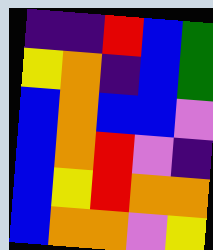[["indigo", "indigo", "red", "blue", "green"], ["yellow", "orange", "indigo", "blue", "green"], ["blue", "orange", "blue", "blue", "violet"], ["blue", "orange", "red", "violet", "indigo"], ["blue", "yellow", "red", "orange", "orange"], ["blue", "orange", "orange", "violet", "yellow"]]